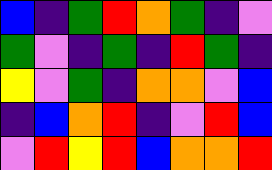[["blue", "indigo", "green", "red", "orange", "green", "indigo", "violet"], ["green", "violet", "indigo", "green", "indigo", "red", "green", "indigo"], ["yellow", "violet", "green", "indigo", "orange", "orange", "violet", "blue"], ["indigo", "blue", "orange", "red", "indigo", "violet", "red", "blue"], ["violet", "red", "yellow", "red", "blue", "orange", "orange", "red"]]